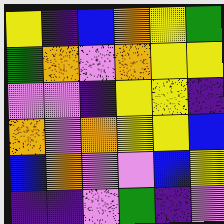[["yellow", "indigo", "blue", "orange", "yellow", "green"], ["green", "orange", "violet", "orange", "yellow", "yellow"], ["violet", "violet", "indigo", "yellow", "yellow", "indigo"], ["orange", "violet", "orange", "yellow", "yellow", "blue"], ["blue", "orange", "violet", "violet", "blue", "yellow"], ["indigo", "indigo", "violet", "green", "indigo", "violet"]]